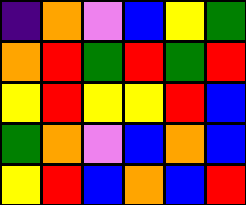[["indigo", "orange", "violet", "blue", "yellow", "green"], ["orange", "red", "green", "red", "green", "red"], ["yellow", "red", "yellow", "yellow", "red", "blue"], ["green", "orange", "violet", "blue", "orange", "blue"], ["yellow", "red", "blue", "orange", "blue", "red"]]